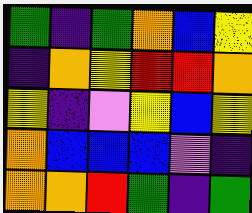[["green", "indigo", "green", "orange", "blue", "yellow"], ["indigo", "orange", "yellow", "red", "red", "orange"], ["yellow", "indigo", "violet", "yellow", "blue", "yellow"], ["orange", "blue", "blue", "blue", "violet", "indigo"], ["orange", "orange", "red", "green", "indigo", "green"]]